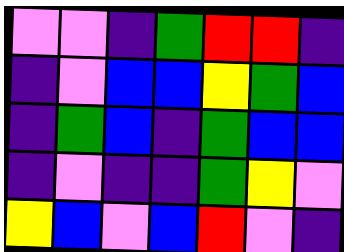[["violet", "violet", "indigo", "green", "red", "red", "indigo"], ["indigo", "violet", "blue", "blue", "yellow", "green", "blue"], ["indigo", "green", "blue", "indigo", "green", "blue", "blue"], ["indigo", "violet", "indigo", "indigo", "green", "yellow", "violet"], ["yellow", "blue", "violet", "blue", "red", "violet", "indigo"]]